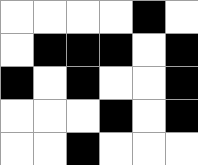[["white", "white", "white", "white", "black", "white"], ["white", "black", "black", "black", "white", "black"], ["black", "white", "black", "white", "white", "black"], ["white", "white", "white", "black", "white", "black"], ["white", "white", "black", "white", "white", "white"]]